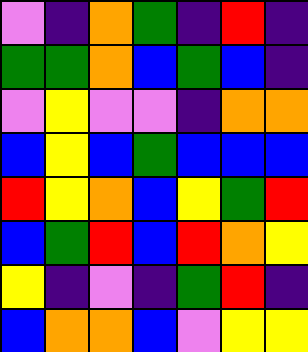[["violet", "indigo", "orange", "green", "indigo", "red", "indigo"], ["green", "green", "orange", "blue", "green", "blue", "indigo"], ["violet", "yellow", "violet", "violet", "indigo", "orange", "orange"], ["blue", "yellow", "blue", "green", "blue", "blue", "blue"], ["red", "yellow", "orange", "blue", "yellow", "green", "red"], ["blue", "green", "red", "blue", "red", "orange", "yellow"], ["yellow", "indigo", "violet", "indigo", "green", "red", "indigo"], ["blue", "orange", "orange", "blue", "violet", "yellow", "yellow"]]